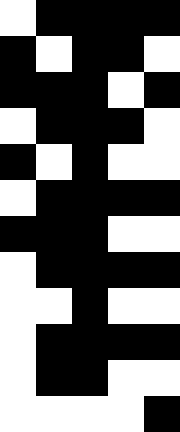[["white", "black", "black", "black", "black"], ["black", "white", "black", "black", "white"], ["black", "black", "black", "white", "black"], ["white", "black", "black", "black", "white"], ["black", "white", "black", "white", "white"], ["white", "black", "black", "black", "black"], ["black", "black", "black", "white", "white"], ["white", "black", "black", "black", "black"], ["white", "white", "black", "white", "white"], ["white", "black", "black", "black", "black"], ["white", "black", "black", "white", "white"], ["white", "white", "white", "white", "black"]]